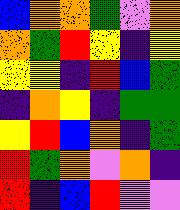[["blue", "orange", "orange", "green", "violet", "orange"], ["orange", "green", "red", "yellow", "indigo", "yellow"], ["yellow", "yellow", "indigo", "red", "blue", "green"], ["indigo", "orange", "yellow", "indigo", "green", "green"], ["yellow", "red", "blue", "orange", "indigo", "green"], ["red", "green", "orange", "violet", "orange", "indigo"], ["red", "indigo", "blue", "red", "violet", "violet"]]